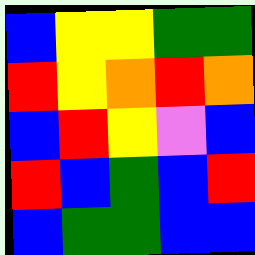[["blue", "yellow", "yellow", "green", "green"], ["red", "yellow", "orange", "red", "orange"], ["blue", "red", "yellow", "violet", "blue"], ["red", "blue", "green", "blue", "red"], ["blue", "green", "green", "blue", "blue"]]